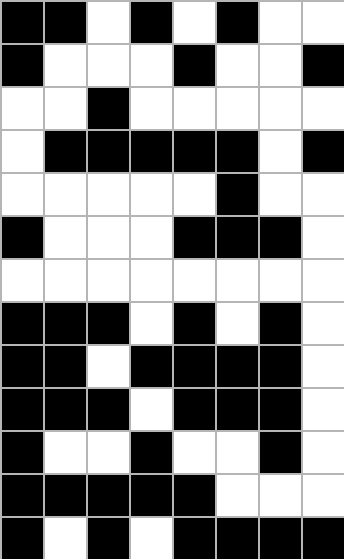[["black", "black", "white", "black", "white", "black", "white", "white"], ["black", "white", "white", "white", "black", "white", "white", "black"], ["white", "white", "black", "white", "white", "white", "white", "white"], ["white", "black", "black", "black", "black", "black", "white", "black"], ["white", "white", "white", "white", "white", "black", "white", "white"], ["black", "white", "white", "white", "black", "black", "black", "white"], ["white", "white", "white", "white", "white", "white", "white", "white"], ["black", "black", "black", "white", "black", "white", "black", "white"], ["black", "black", "white", "black", "black", "black", "black", "white"], ["black", "black", "black", "white", "black", "black", "black", "white"], ["black", "white", "white", "black", "white", "white", "black", "white"], ["black", "black", "black", "black", "black", "white", "white", "white"], ["black", "white", "black", "white", "black", "black", "black", "black"]]